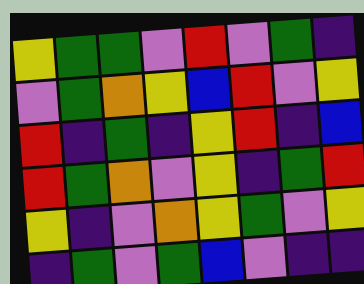[["yellow", "green", "green", "violet", "red", "violet", "green", "indigo"], ["violet", "green", "orange", "yellow", "blue", "red", "violet", "yellow"], ["red", "indigo", "green", "indigo", "yellow", "red", "indigo", "blue"], ["red", "green", "orange", "violet", "yellow", "indigo", "green", "red"], ["yellow", "indigo", "violet", "orange", "yellow", "green", "violet", "yellow"], ["indigo", "green", "violet", "green", "blue", "violet", "indigo", "indigo"]]